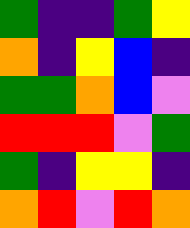[["green", "indigo", "indigo", "green", "yellow"], ["orange", "indigo", "yellow", "blue", "indigo"], ["green", "green", "orange", "blue", "violet"], ["red", "red", "red", "violet", "green"], ["green", "indigo", "yellow", "yellow", "indigo"], ["orange", "red", "violet", "red", "orange"]]